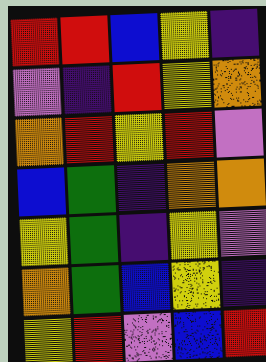[["red", "red", "blue", "yellow", "indigo"], ["violet", "indigo", "red", "yellow", "orange"], ["orange", "red", "yellow", "red", "violet"], ["blue", "green", "indigo", "orange", "orange"], ["yellow", "green", "indigo", "yellow", "violet"], ["orange", "green", "blue", "yellow", "indigo"], ["yellow", "red", "violet", "blue", "red"]]